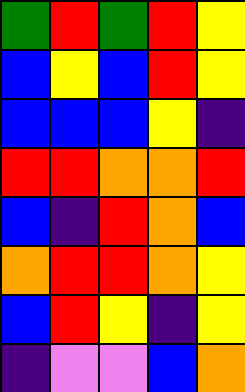[["green", "red", "green", "red", "yellow"], ["blue", "yellow", "blue", "red", "yellow"], ["blue", "blue", "blue", "yellow", "indigo"], ["red", "red", "orange", "orange", "red"], ["blue", "indigo", "red", "orange", "blue"], ["orange", "red", "red", "orange", "yellow"], ["blue", "red", "yellow", "indigo", "yellow"], ["indigo", "violet", "violet", "blue", "orange"]]